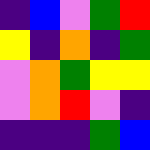[["indigo", "blue", "violet", "green", "red"], ["yellow", "indigo", "orange", "indigo", "green"], ["violet", "orange", "green", "yellow", "yellow"], ["violet", "orange", "red", "violet", "indigo"], ["indigo", "indigo", "indigo", "green", "blue"]]